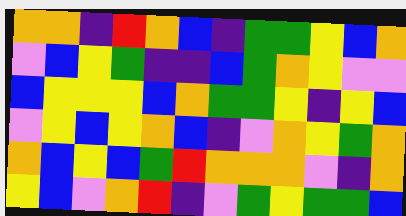[["orange", "orange", "indigo", "red", "orange", "blue", "indigo", "green", "green", "yellow", "blue", "orange"], ["violet", "blue", "yellow", "green", "indigo", "indigo", "blue", "green", "orange", "yellow", "violet", "violet"], ["blue", "yellow", "yellow", "yellow", "blue", "orange", "green", "green", "yellow", "indigo", "yellow", "blue"], ["violet", "yellow", "blue", "yellow", "orange", "blue", "indigo", "violet", "orange", "yellow", "green", "orange"], ["orange", "blue", "yellow", "blue", "green", "red", "orange", "orange", "orange", "violet", "indigo", "orange"], ["yellow", "blue", "violet", "orange", "red", "indigo", "violet", "green", "yellow", "green", "green", "blue"]]